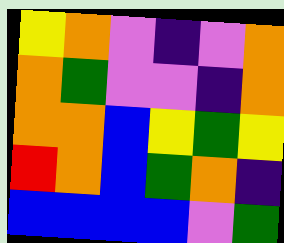[["yellow", "orange", "violet", "indigo", "violet", "orange"], ["orange", "green", "violet", "violet", "indigo", "orange"], ["orange", "orange", "blue", "yellow", "green", "yellow"], ["red", "orange", "blue", "green", "orange", "indigo"], ["blue", "blue", "blue", "blue", "violet", "green"]]